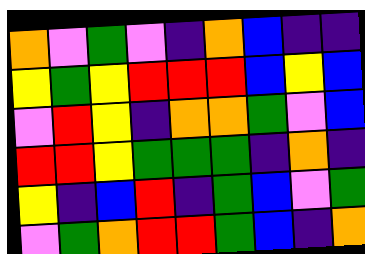[["orange", "violet", "green", "violet", "indigo", "orange", "blue", "indigo", "indigo"], ["yellow", "green", "yellow", "red", "red", "red", "blue", "yellow", "blue"], ["violet", "red", "yellow", "indigo", "orange", "orange", "green", "violet", "blue"], ["red", "red", "yellow", "green", "green", "green", "indigo", "orange", "indigo"], ["yellow", "indigo", "blue", "red", "indigo", "green", "blue", "violet", "green"], ["violet", "green", "orange", "red", "red", "green", "blue", "indigo", "orange"]]